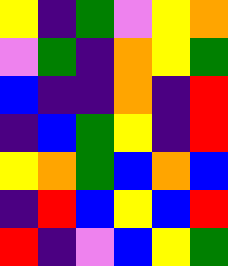[["yellow", "indigo", "green", "violet", "yellow", "orange"], ["violet", "green", "indigo", "orange", "yellow", "green"], ["blue", "indigo", "indigo", "orange", "indigo", "red"], ["indigo", "blue", "green", "yellow", "indigo", "red"], ["yellow", "orange", "green", "blue", "orange", "blue"], ["indigo", "red", "blue", "yellow", "blue", "red"], ["red", "indigo", "violet", "blue", "yellow", "green"]]